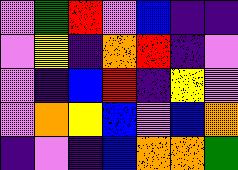[["violet", "green", "red", "violet", "blue", "indigo", "indigo"], ["violet", "yellow", "indigo", "orange", "red", "indigo", "violet"], ["violet", "indigo", "blue", "red", "indigo", "yellow", "violet"], ["violet", "orange", "yellow", "blue", "violet", "blue", "orange"], ["indigo", "violet", "indigo", "blue", "orange", "orange", "green"]]